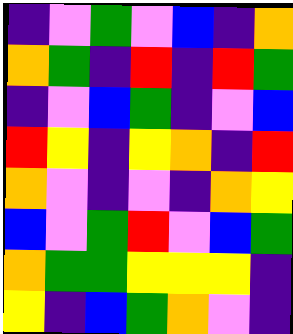[["indigo", "violet", "green", "violet", "blue", "indigo", "orange"], ["orange", "green", "indigo", "red", "indigo", "red", "green"], ["indigo", "violet", "blue", "green", "indigo", "violet", "blue"], ["red", "yellow", "indigo", "yellow", "orange", "indigo", "red"], ["orange", "violet", "indigo", "violet", "indigo", "orange", "yellow"], ["blue", "violet", "green", "red", "violet", "blue", "green"], ["orange", "green", "green", "yellow", "yellow", "yellow", "indigo"], ["yellow", "indigo", "blue", "green", "orange", "violet", "indigo"]]